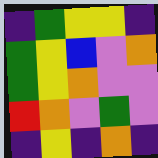[["indigo", "green", "yellow", "yellow", "indigo"], ["green", "yellow", "blue", "violet", "orange"], ["green", "yellow", "orange", "violet", "violet"], ["red", "orange", "violet", "green", "violet"], ["indigo", "yellow", "indigo", "orange", "indigo"]]